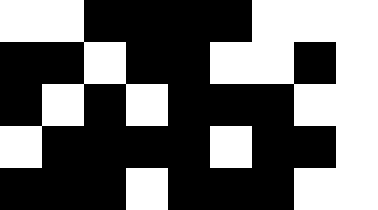[["white", "white", "black", "black", "black", "black", "white", "white", "white"], ["black", "black", "white", "black", "black", "white", "white", "black", "white"], ["black", "white", "black", "white", "black", "black", "black", "white", "white"], ["white", "black", "black", "black", "black", "white", "black", "black", "white"], ["black", "black", "black", "white", "black", "black", "black", "white", "white"]]